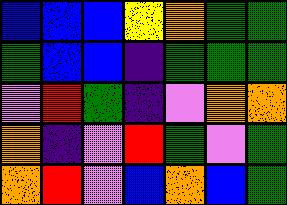[["blue", "blue", "blue", "yellow", "orange", "green", "green"], ["green", "blue", "blue", "indigo", "green", "green", "green"], ["violet", "red", "green", "indigo", "violet", "orange", "orange"], ["orange", "indigo", "violet", "red", "green", "violet", "green"], ["orange", "red", "violet", "blue", "orange", "blue", "green"]]